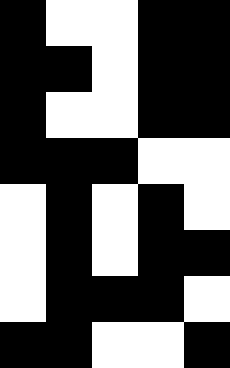[["black", "white", "white", "black", "black"], ["black", "black", "white", "black", "black"], ["black", "white", "white", "black", "black"], ["black", "black", "black", "white", "white"], ["white", "black", "white", "black", "white"], ["white", "black", "white", "black", "black"], ["white", "black", "black", "black", "white"], ["black", "black", "white", "white", "black"]]